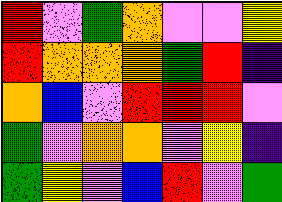[["red", "violet", "green", "orange", "violet", "violet", "yellow"], ["red", "orange", "orange", "orange", "green", "red", "indigo"], ["orange", "blue", "violet", "red", "red", "red", "violet"], ["green", "violet", "orange", "orange", "violet", "yellow", "indigo"], ["green", "yellow", "violet", "blue", "red", "violet", "green"]]